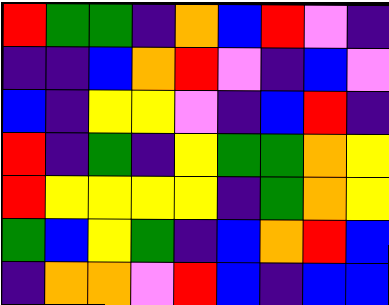[["red", "green", "green", "indigo", "orange", "blue", "red", "violet", "indigo"], ["indigo", "indigo", "blue", "orange", "red", "violet", "indigo", "blue", "violet"], ["blue", "indigo", "yellow", "yellow", "violet", "indigo", "blue", "red", "indigo"], ["red", "indigo", "green", "indigo", "yellow", "green", "green", "orange", "yellow"], ["red", "yellow", "yellow", "yellow", "yellow", "indigo", "green", "orange", "yellow"], ["green", "blue", "yellow", "green", "indigo", "blue", "orange", "red", "blue"], ["indigo", "orange", "orange", "violet", "red", "blue", "indigo", "blue", "blue"]]